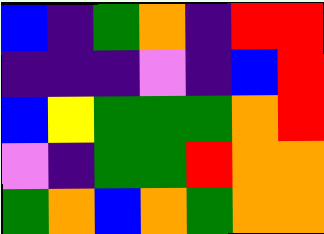[["blue", "indigo", "green", "orange", "indigo", "red", "red"], ["indigo", "indigo", "indigo", "violet", "indigo", "blue", "red"], ["blue", "yellow", "green", "green", "green", "orange", "red"], ["violet", "indigo", "green", "green", "red", "orange", "orange"], ["green", "orange", "blue", "orange", "green", "orange", "orange"]]